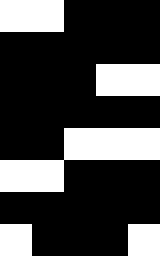[["white", "white", "black", "black", "black"], ["black", "black", "black", "black", "black"], ["black", "black", "black", "white", "white"], ["black", "black", "black", "black", "black"], ["black", "black", "white", "white", "white"], ["white", "white", "black", "black", "black"], ["black", "black", "black", "black", "black"], ["white", "black", "black", "black", "white"]]